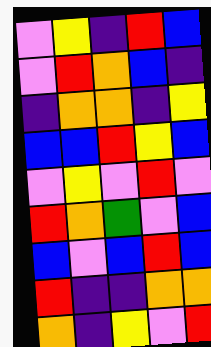[["violet", "yellow", "indigo", "red", "blue"], ["violet", "red", "orange", "blue", "indigo"], ["indigo", "orange", "orange", "indigo", "yellow"], ["blue", "blue", "red", "yellow", "blue"], ["violet", "yellow", "violet", "red", "violet"], ["red", "orange", "green", "violet", "blue"], ["blue", "violet", "blue", "red", "blue"], ["red", "indigo", "indigo", "orange", "orange"], ["orange", "indigo", "yellow", "violet", "red"]]